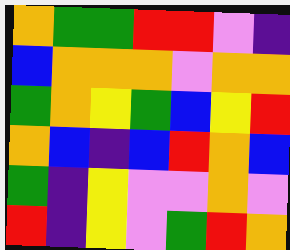[["orange", "green", "green", "red", "red", "violet", "indigo"], ["blue", "orange", "orange", "orange", "violet", "orange", "orange"], ["green", "orange", "yellow", "green", "blue", "yellow", "red"], ["orange", "blue", "indigo", "blue", "red", "orange", "blue"], ["green", "indigo", "yellow", "violet", "violet", "orange", "violet"], ["red", "indigo", "yellow", "violet", "green", "red", "orange"]]